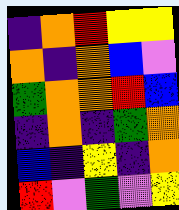[["indigo", "orange", "red", "yellow", "yellow"], ["orange", "indigo", "orange", "blue", "violet"], ["green", "orange", "orange", "red", "blue"], ["indigo", "orange", "indigo", "green", "orange"], ["blue", "indigo", "yellow", "indigo", "orange"], ["red", "violet", "green", "violet", "yellow"]]